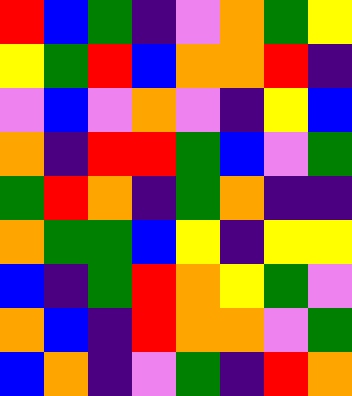[["red", "blue", "green", "indigo", "violet", "orange", "green", "yellow"], ["yellow", "green", "red", "blue", "orange", "orange", "red", "indigo"], ["violet", "blue", "violet", "orange", "violet", "indigo", "yellow", "blue"], ["orange", "indigo", "red", "red", "green", "blue", "violet", "green"], ["green", "red", "orange", "indigo", "green", "orange", "indigo", "indigo"], ["orange", "green", "green", "blue", "yellow", "indigo", "yellow", "yellow"], ["blue", "indigo", "green", "red", "orange", "yellow", "green", "violet"], ["orange", "blue", "indigo", "red", "orange", "orange", "violet", "green"], ["blue", "orange", "indigo", "violet", "green", "indigo", "red", "orange"]]